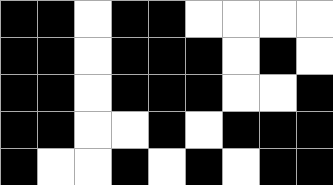[["black", "black", "white", "black", "black", "white", "white", "white", "white"], ["black", "black", "white", "black", "black", "black", "white", "black", "white"], ["black", "black", "white", "black", "black", "black", "white", "white", "black"], ["black", "black", "white", "white", "black", "white", "black", "black", "black"], ["black", "white", "white", "black", "white", "black", "white", "black", "black"]]